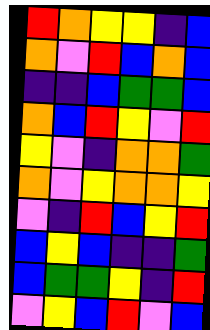[["red", "orange", "yellow", "yellow", "indigo", "blue"], ["orange", "violet", "red", "blue", "orange", "blue"], ["indigo", "indigo", "blue", "green", "green", "blue"], ["orange", "blue", "red", "yellow", "violet", "red"], ["yellow", "violet", "indigo", "orange", "orange", "green"], ["orange", "violet", "yellow", "orange", "orange", "yellow"], ["violet", "indigo", "red", "blue", "yellow", "red"], ["blue", "yellow", "blue", "indigo", "indigo", "green"], ["blue", "green", "green", "yellow", "indigo", "red"], ["violet", "yellow", "blue", "red", "violet", "blue"]]